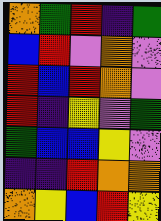[["orange", "green", "red", "indigo", "green"], ["blue", "red", "violet", "orange", "violet"], ["red", "blue", "red", "orange", "violet"], ["red", "indigo", "yellow", "violet", "green"], ["green", "blue", "blue", "yellow", "violet"], ["indigo", "indigo", "red", "orange", "orange"], ["orange", "yellow", "blue", "red", "yellow"]]